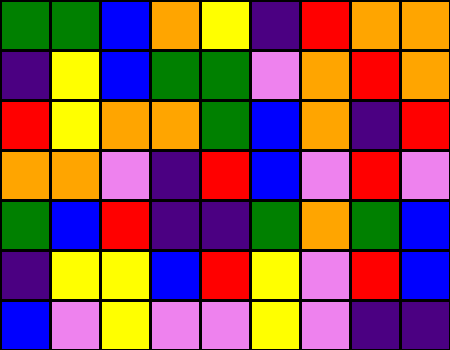[["green", "green", "blue", "orange", "yellow", "indigo", "red", "orange", "orange"], ["indigo", "yellow", "blue", "green", "green", "violet", "orange", "red", "orange"], ["red", "yellow", "orange", "orange", "green", "blue", "orange", "indigo", "red"], ["orange", "orange", "violet", "indigo", "red", "blue", "violet", "red", "violet"], ["green", "blue", "red", "indigo", "indigo", "green", "orange", "green", "blue"], ["indigo", "yellow", "yellow", "blue", "red", "yellow", "violet", "red", "blue"], ["blue", "violet", "yellow", "violet", "violet", "yellow", "violet", "indigo", "indigo"]]